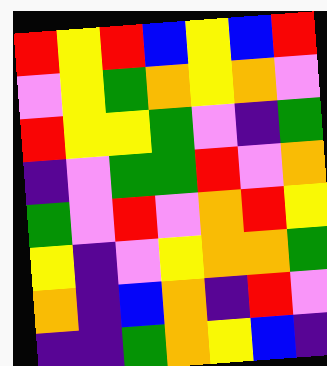[["red", "yellow", "red", "blue", "yellow", "blue", "red"], ["violet", "yellow", "green", "orange", "yellow", "orange", "violet"], ["red", "yellow", "yellow", "green", "violet", "indigo", "green"], ["indigo", "violet", "green", "green", "red", "violet", "orange"], ["green", "violet", "red", "violet", "orange", "red", "yellow"], ["yellow", "indigo", "violet", "yellow", "orange", "orange", "green"], ["orange", "indigo", "blue", "orange", "indigo", "red", "violet"], ["indigo", "indigo", "green", "orange", "yellow", "blue", "indigo"]]